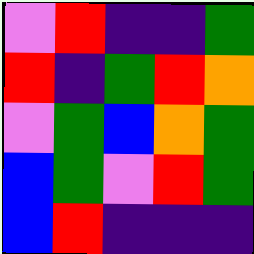[["violet", "red", "indigo", "indigo", "green"], ["red", "indigo", "green", "red", "orange"], ["violet", "green", "blue", "orange", "green"], ["blue", "green", "violet", "red", "green"], ["blue", "red", "indigo", "indigo", "indigo"]]